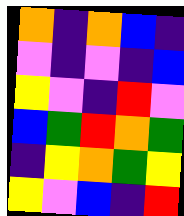[["orange", "indigo", "orange", "blue", "indigo"], ["violet", "indigo", "violet", "indigo", "blue"], ["yellow", "violet", "indigo", "red", "violet"], ["blue", "green", "red", "orange", "green"], ["indigo", "yellow", "orange", "green", "yellow"], ["yellow", "violet", "blue", "indigo", "red"]]